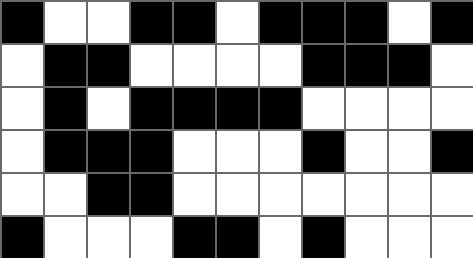[["black", "white", "white", "black", "black", "white", "black", "black", "black", "white", "black"], ["white", "black", "black", "white", "white", "white", "white", "black", "black", "black", "white"], ["white", "black", "white", "black", "black", "black", "black", "white", "white", "white", "white"], ["white", "black", "black", "black", "white", "white", "white", "black", "white", "white", "black"], ["white", "white", "black", "black", "white", "white", "white", "white", "white", "white", "white"], ["black", "white", "white", "white", "black", "black", "white", "black", "white", "white", "white"]]